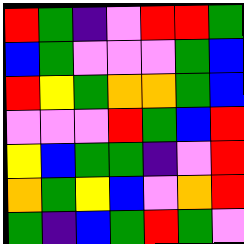[["red", "green", "indigo", "violet", "red", "red", "green"], ["blue", "green", "violet", "violet", "violet", "green", "blue"], ["red", "yellow", "green", "orange", "orange", "green", "blue"], ["violet", "violet", "violet", "red", "green", "blue", "red"], ["yellow", "blue", "green", "green", "indigo", "violet", "red"], ["orange", "green", "yellow", "blue", "violet", "orange", "red"], ["green", "indigo", "blue", "green", "red", "green", "violet"]]